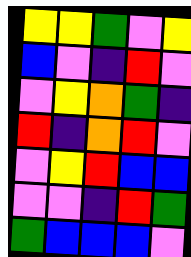[["yellow", "yellow", "green", "violet", "yellow"], ["blue", "violet", "indigo", "red", "violet"], ["violet", "yellow", "orange", "green", "indigo"], ["red", "indigo", "orange", "red", "violet"], ["violet", "yellow", "red", "blue", "blue"], ["violet", "violet", "indigo", "red", "green"], ["green", "blue", "blue", "blue", "violet"]]